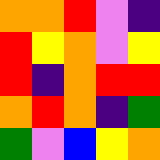[["orange", "orange", "red", "violet", "indigo"], ["red", "yellow", "orange", "violet", "yellow"], ["red", "indigo", "orange", "red", "red"], ["orange", "red", "orange", "indigo", "green"], ["green", "violet", "blue", "yellow", "orange"]]